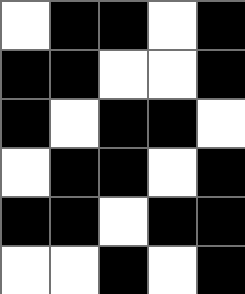[["white", "black", "black", "white", "black"], ["black", "black", "white", "white", "black"], ["black", "white", "black", "black", "white"], ["white", "black", "black", "white", "black"], ["black", "black", "white", "black", "black"], ["white", "white", "black", "white", "black"]]